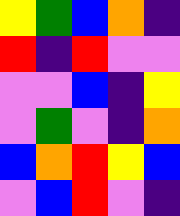[["yellow", "green", "blue", "orange", "indigo"], ["red", "indigo", "red", "violet", "violet"], ["violet", "violet", "blue", "indigo", "yellow"], ["violet", "green", "violet", "indigo", "orange"], ["blue", "orange", "red", "yellow", "blue"], ["violet", "blue", "red", "violet", "indigo"]]